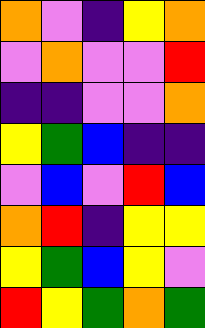[["orange", "violet", "indigo", "yellow", "orange"], ["violet", "orange", "violet", "violet", "red"], ["indigo", "indigo", "violet", "violet", "orange"], ["yellow", "green", "blue", "indigo", "indigo"], ["violet", "blue", "violet", "red", "blue"], ["orange", "red", "indigo", "yellow", "yellow"], ["yellow", "green", "blue", "yellow", "violet"], ["red", "yellow", "green", "orange", "green"]]